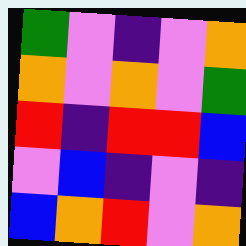[["green", "violet", "indigo", "violet", "orange"], ["orange", "violet", "orange", "violet", "green"], ["red", "indigo", "red", "red", "blue"], ["violet", "blue", "indigo", "violet", "indigo"], ["blue", "orange", "red", "violet", "orange"]]